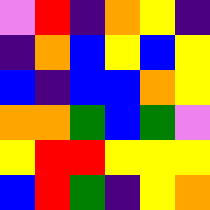[["violet", "red", "indigo", "orange", "yellow", "indigo"], ["indigo", "orange", "blue", "yellow", "blue", "yellow"], ["blue", "indigo", "blue", "blue", "orange", "yellow"], ["orange", "orange", "green", "blue", "green", "violet"], ["yellow", "red", "red", "yellow", "yellow", "yellow"], ["blue", "red", "green", "indigo", "yellow", "orange"]]